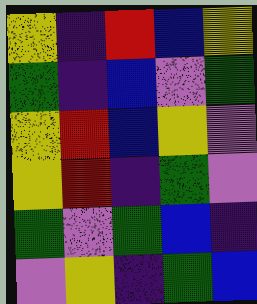[["yellow", "indigo", "red", "blue", "yellow"], ["green", "indigo", "blue", "violet", "green"], ["yellow", "red", "blue", "yellow", "violet"], ["yellow", "red", "indigo", "green", "violet"], ["green", "violet", "green", "blue", "indigo"], ["violet", "yellow", "indigo", "green", "blue"]]